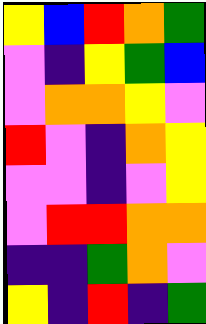[["yellow", "blue", "red", "orange", "green"], ["violet", "indigo", "yellow", "green", "blue"], ["violet", "orange", "orange", "yellow", "violet"], ["red", "violet", "indigo", "orange", "yellow"], ["violet", "violet", "indigo", "violet", "yellow"], ["violet", "red", "red", "orange", "orange"], ["indigo", "indigo", "green", "orange", "violet"], ["yellow", "indigo", "red", "indigo", "green"]]